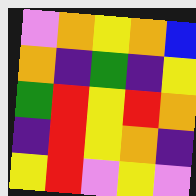[["violet", "orange", "yellow", "orange", "blue"], ["orange", "indigo", "green", "indigo", "yellow"], ["green", "red", "yellow", "red", "orange"], ["indigo", "red", "yellow", "orange", "indigo"], ["yellow", "red", "violet", "yellow", "violet"]]